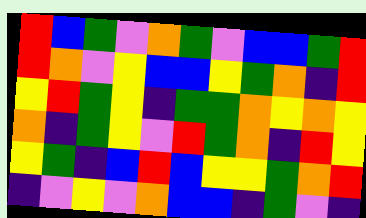[["red", "blue", "green", "violet", "orange", "green", "violet", "blue", "blue", "green", "red"], ["red", "orange", "violet", "yellow", "blue", "blue", "yellow", "green", "orange", "indigo", "red"], ["yellow", "red", "green", "yellow", "indigo", "green", "green", "orange", "yellow", "orange", "yellow"], ["orange", "indigo", "green", "yellow", "violet", "red", "green", "orange", "indigo", "red", "yellow"], ["yellow", "green", "indigo", "blue", "red", "blue", "yellow", "yellow", "green", "orange", "red"], ["indigo", "violet", "yellow", "violet", "orange", "blue", "blue", "indigo", "green", "violet", "indigo"]]